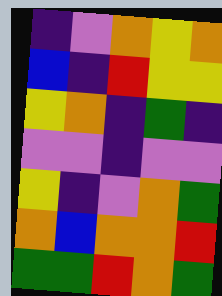[["indigo", "violet", "orange", "yellow", "orange"], ["blue", "indigo", "red", "yellow", "yellow"], ["yellow", "orange", "indigo", "green", "indigo"], ["violet", "violet", "indigo", "violet", "violet"], ["yellow", "indigo", "violet", "orange", "green"], ["orange", "blue", "orange", "orange", "red"], ["green", "green", "red", "orange", "green"]]